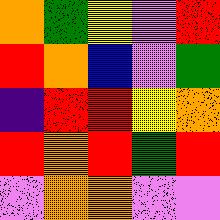[["orange", "green", "yellow", "violet", "red"], ["red", "orange", "blue", "violet", "green"], ["indigo", "red", "red", "yellow", "orange"], ["red", "orange", "red", "green", "red"], ["violet", "orange", "orange", "violet", "violet"]]